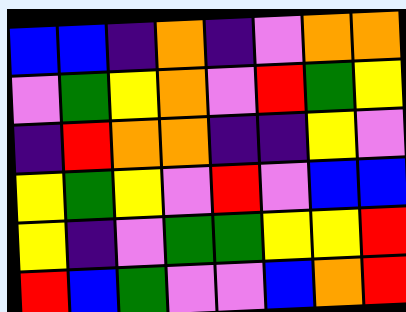[["blue", "blue", "indigo", "orange", "indigo", "violet", "orange", "orange"], ["violet", "green", "yellow", "orange", "violet", "red", "green", "yellow"], ["indigo", "red", "orange", "orange", "indigo", "indigo", "yellow", "violet"], ["yellow", "green", "yellow", "violet", "red", "violet", "blue", "blue"], ["yellow", "indigo", "violet", "green", "green", "yellow", "yellow", "red"], ["red", "blue", "green", "violet", "violet", "blue", "orange", "red"]]